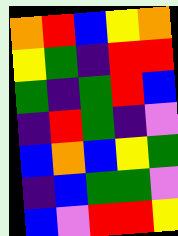[["orange", "red", "blue", "yellow", "orange"], ["yellow", "green", "indigo", "red", "red"], ["green", "indigo", "green", "red", "blue"], ["indigo", "red", "green", "indigo", "violet"], ["blue", "orange", "blue", "yellow", "green"], ["indigo", "blue", "green", "green", "violet"], ["blue", "violet", "red", "red", "yellow"]]